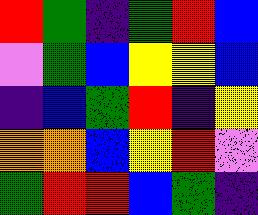[["red", "green", "indigo", "green", "red", "blue"], ["violet", "green", "blue", "yellow", "yellow", "blue"], ["indigo", "blue", "green", "red", "indigo", "yellow"], ["orange", "orange", "blue", "yellow", "red", "violet"], ["green", "red", "red", "blue", "green", "indigo"]]